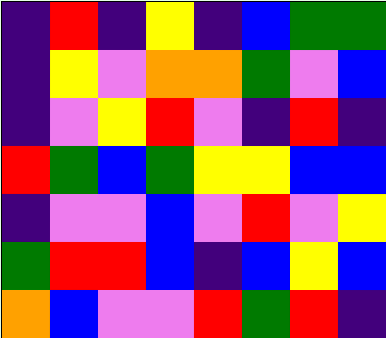[["indigo", "red", "indigo", "yellow", "indigo", "blue", "green", "green"], ["indigo", "yellow", "violet", "orange", "orange", "green", "violet", "blue"], ["indigo", "violet", "yellow", "red", "violet", "indigo", "red", "indigo"], ["red", "green", "blue", "green", "yellow", "yellow", "blue", "blue"], ["indigo", "violet", "violet", "blue", "violet", "red", "violet", "yellow"], ["green", "red", "red", "blue", "indigo", "blue", "yellow", "blue"], ["orange", "blue", "violet", "violet", "red", "green", "red", "indigo"]]